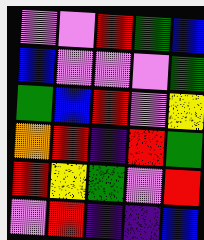[["violet", "violet", "red", "green", "blue"], ["blue", "violet", "violet", "violet", "green"], ["green", "blue", "red", "violet", "yellow"], ["orange", "red", "indigo", "red", "green"], ["red", "yellow", "green", "violet", "red"], ["violet", "red", "indigo", "indigo", "blue"]]